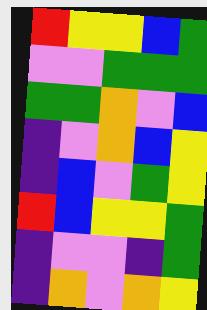[["red", "yellow", "yellow", "blue", "green"], ["violet", "violet", "green", "green", "green"], ["green", "green", "orange", "violet", "blue"], ["indigo", "violet", "orange", "blue", "yellow"], ["indigo", "blue", "violet", "green", "yellow"], ["red", "blue", "yellow", "yellow", "green"], ["indigo", "violet", "violet", "indigo", "green"], ["indigo", "orange", "violet", "orange", "yellow"]]